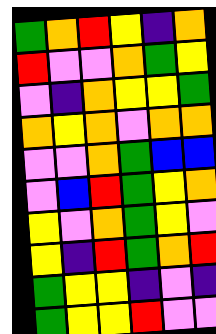[["green", "orange", "red", "yellow", "indigo", "orange"], ["red", "violet", "violet", "orange", "green", "yellow"], ["violet", "indigo", "orange", "yellow", "yellow", "green"], ["orange", "yellow", "orange", "violet", "orange", "orange"], ["violet", "violet", "orange", "green", "blue", "blue"], ["violet", "blue", "red", "green", "yellow", "orange"], ["yellow", "violet", "orange", "green", "yellow", "violet"], ["yellow", "indigo", "red", "green", "orange", "red"], ["green", "yellow", "yellow", "indigo", "violet", "indigo"], ["green", "yellow", "yellow", "red", "violet", "violet"]]